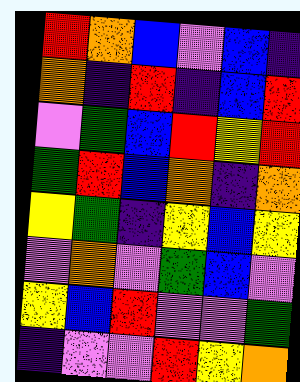[["red", "orange", "blue", "violet", "blue", "indigo"], ["orange", "indigo", "red", "indigo", "blue", "red"], ["violet", "green", "blue", "red", "yellow", "red"], ["green", "red", "blue", "orange", "indigo", "orange"], ["yellow", "green", "indigo", "yellow", "blue", "yellow"], ["violet", "orange", "violet", "green", "blue", "violet"], ["yellow", "blue", "red", "violet", "violet", "green"], ["indigo", "violet", "violet", "red", "yellow", "orange"]]